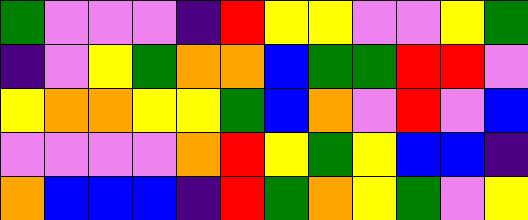[["green", "violet", "violet", "violet", "indigo", "red", "yellow", "yellow", "violet", "violet", "yellow", "green"], ["indigo", "violet", "yellow", "green", "orange", "orange", "blue", "green", "green", "red", "red", "violet"], ["yellow", "orange", "orange", "yellow", "yellow", "green", "blue", "orange", "violet", "red", "violet", "blue"], ["violet", "violet", "violet", "violet", "orange", "red", "yellow", "green", "yellow", "blue", "blue", "indigo"], ["orange", "blue", "blue", "blue", "indigo", "red", "green", "orange", "yellow", "green", "violet", "yellow"]]